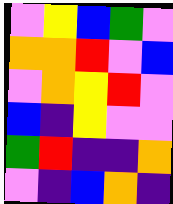[["violet", "yellow", "blue", "green", "violet"], ["orange", "orange", "red", "violet", "blue"], ["violet", "orange", "yellow", "red", "violet"], ["blue", "indigo", "yellow", "violet", "violet"], ["green", "red", "indigo", "indigo", "orange"], ["violet", "indigo", "blue", "orange", "indigo"]]